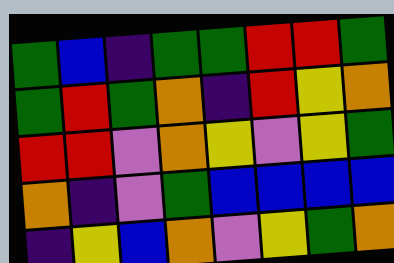[["green", "blue", "indigo", "green", "green", "red", "red", "green"], ["green", "red", "green", "orange", "indigo", "red", "yellow", "orange"], ["red", "red", "violet", "orange", "yellow", "violet", "yellow", "green"], ["orange", "indigo", "violet", "green", "blue", "blue", "blue", "blue"], ["indigo", "yellow", "blue", "orange", "violet", "yellow", "green", "orange"]]